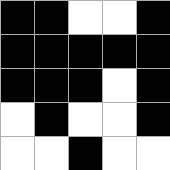[["black", "black", "white", "white", "black"], ["black", "black", "black", "black", "black"], ["black", "black", "black", "white", "black"], ["white", "black", "white", "white", "black"], ["white", "white", "black", "white", "white"]]